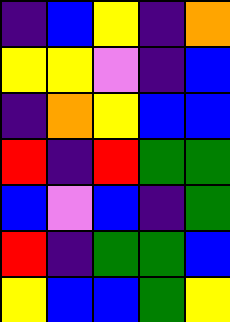[["indigo", "blue", "yellow", "indigo", "orange"], ["yellow", "yellow", "violet", "indigo", "blue"], ["indigo", "orange", "yellow", "blue", "blue"], ["red", "indigo", "red", "green", "green"], ["blue", "violet", "blue", "indigo", "green"], ["red", "indigo", "green", "green", "blue"], ["yellow", "blue", "blue", "green", "yellow"]]